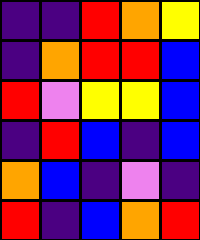[["indigo", "indigo", "red", "orange", "yellow"], ["indigo", "orange", "red", "red", "blue"], ["red", "violet", "yellow", "yellow", "blue"], ["indigo", "red", "blue", "indigo", "blue"], ["orange", "blue", "indigo", "violet", "indigo"], ["red", "indigo", "blue", "orange", "red"]]